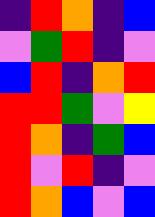[["indigo", "red", "orange", "indigo", "blue"], ["violet", "green", "red", "indigo", "violet"], ["blue", "red", "indigo", "orange", "red"], ["red", "red", "green", "violet", "yellow"], ["red", "orange", "indigo", "green", "blue"], ["red", "violet", "red", "indigo", "violet"], ["red", "orange", "blue", "violet", "blue"]]